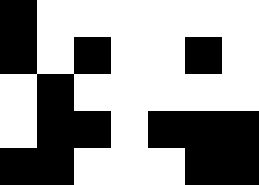[["black", "white", "white", "white", "white", "white", "white"], ["black", "white", "black", "white", "white", "black", "white"], ["white", "black", "white", "white", "white", "white", "white"], ["white", "black", "black", "white", "black", "black", "black"], ["black", "black", "white", "white", "white", "black", "black"]]